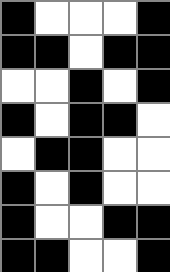[["black", "white", "white", "white", "black"], ["black", "black", "white", "black", "black"], ["white", "white", "black", "white", "black"], ["black", "white", "black", "black", "white"], ["white", "black", "black", "white", "white"], ["black", "white", "black", "white", "white"], ["black", "white", "white", "black", "black"], ["black", "black", "white", "white", "black"]]